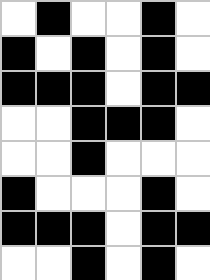[["white", "black", "white", "white", "black", "white"], ["black", "white", "black", "white", "black", "white"], ["black", "black", "black", "white", "black", "black"], ["white", "white", "black", "black", "black", "white"], ["white", "white", "black", "white", "white", "white"], ["black", "white", "white", "white", "black", "white"], ["black", "black", "black", "white", "black", "black"], ["white", "white", "black", "white", "black", "white"]]